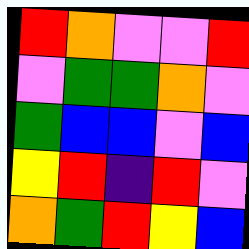[["red", "orange", "violet", "violet", "red"], ["violet", "green", "green", "orange", "violet"], ["green", "blue", "blue", "violet", "blue"], ["yellow", "red", "indigo", "red", "violet"], ["orange", "green", "red", "yellow", "blue"]]